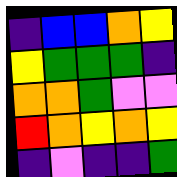[["indigo", "blue", "blue", "orange", "yellow"], ["yellow", "green", "green", "green", "indigo"], ["orange", "orange", "green", "violet", "violet"], ["red", "orange", "yellow", "orange", "yellow"], ["indigo", "violet", "indigo", "indigo", "green"]]